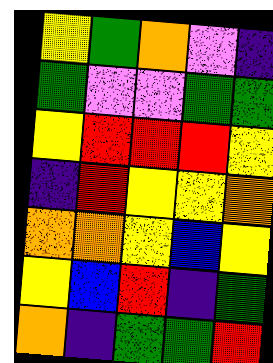[["yellow", "green", "orange", "violet", "indigo"], ["green", "violet", "violet", "green", "green"], ["yellow", "red", "red", "red", "yellow"], ["indigo", "red", "yellow", "yellow", "orange"], ["orange", "orange", "yellow", "blue", "yellow"], ["yellow", "blue", "red", "indigo", "green"], ["orange", "indigo", "green", "green", "red"]]